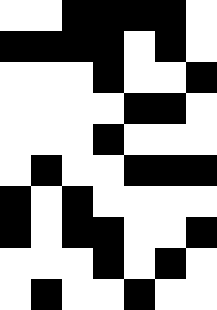[["white", "white", "black", "black", "black", "black", "white"], ["black", "black", "black", "black", "white", "black", "white"], ["white", "white", "white", "black", "white", "white", "black"], ["white", "white", "white", "white", "black", "black", "white"], ["white", "white", "white", "black", "white", "white", "white"], ["white", "black", "white", "white", "black", "black", "black"], ["black", "white", "black", "white", "white", "white", "white"], ["black", "white", "black", "black", "white", "white", "black"], ["white", "white", "white", "black", "white", "black", "white"], ["white", "black", "white", "white", "black", "white", "white"]]